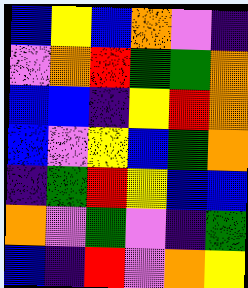[["blue", "yellow", "blue", "orange", "violet", "indigo"], ["violet", "orange", "red", "green", "green", "orange"], ["blue", "blue", "indigo", "yellow", "red", "orange"], ["blue", "violet", "yellow", "blue", "green", "orange"], ["indigo", "green", "red", "yellow", "blue", "blue"], ["orange", "violet", "green", "violet", "indigo", "green"], ["blue", "indigo", "red", "violet", "orange", "yellow"]]